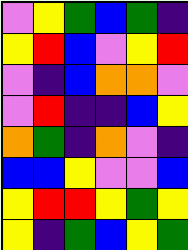[["violet", "yellow", "green", "blue", "green", "indigo"], ["yellow", "red", "blue", "violet", "yellow", "red"], ["violet", "indigo", "blue", "orange", "orange", "violet"], ["violet", "red", "indigo", "indigo", "blue", "yellow"], ["orange", "green", "indigo", "orange", "violet", "indigo"], ["blue", "blue", "yellow", "violet", "violet", "blue"], ["yellow", "red", "red", "yellow", "green", "yellow"], ["yellow", "indigo", "green", "blue", "yellow", "green"]]